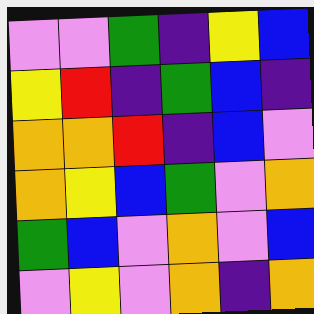[["violet", "violet", "green", "indigo", "yellow", "blue"], ["yellow", "red", "indigo", "green", "blue", "indigo"], ["orange", "orange", "red", "indigo", "blue", "violet"], ["orange", "yellow", "blue", "green", "violet", "orange"], ["green", "blue", "violet", "orange", "violet", "blue"], ["violet", "yellow", "violet", "orange", "indigo", "orange"]]